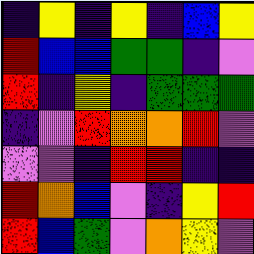[["indigo", "yellow", "indigo", "yellow", "indigo", "blue", "yellow"], ["red", "blue", "blue", "green", "green", "indigo", "violet"], ["red", "indigo", "yellow", "indigo", "green", "green", "green"], ["indigo", "violet", "red", "orange", "orange", "red", "violet"], ["violet", "violet", "indigo", "red", "red", "indigo", "indigo"], ["red", "orange", "blue", "violet", "indigo", "yellow", "red"], ["red", "blue", "green", "violet", "orange", "yellow", "violet"]]